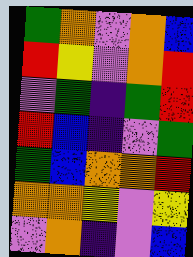[["green", "orange", "violet", "orange", "blue"], ["red", "yellow", "violet", "orange", "red"], ["violet", "green", "indigo", "green", "red"], ["red", "blue", "indigo", "violet", "green"], ["green", "blue", "orange", "orange", "red"], ["orange", "orange", "yellow", "violet", "yellow"], ["violet", "orange", "indigo", "violet", "blue"]]